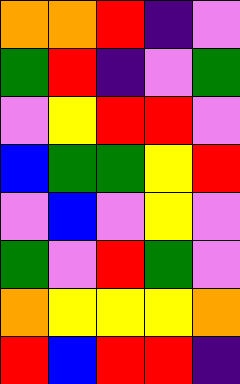[["orange", "orange", "red", "indigo", "violet"], ["green", "red", "indigo", "violet", "green"], ["violet", "yellow", "red", "red", "violet"], ["blue", "green", "green", "yellow", "red"], ["violet", "blue", "violet", "yellow", "violet"], ["green", "violet", "red", "green", "violet"], ["orange", "yellow", "yellow", "yellow", "orange"], ["red", "blue", "red", "red", "indigo"]]